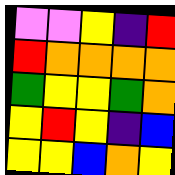[["violet", "violet", "yellow", "indigo", "red"], ["red", "orange", "orange", "orange", "orange"], ["green", "yellow", "yellow", "green", "orange"], ["yellow", "red", "yellow", "indigo", "blue"], ["yellow", "yellow", "blue", "orange", "yellow"]]